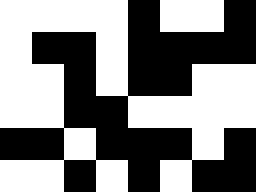[["white", "white", "white", "white", "black", "white", "white", "black"], ["white", "black", "black", "white", "black", "black", "black", "black"], ["white", "white", "black", "white", "black", "black", "white", "white"], ["white", "white", "black", "black", "white", "white", "white", "white"], ["black", "black", "white", "black", "black", "black", "white", "black"], ["white", "white", "black", "white", "black", "white", "black", "black"]]